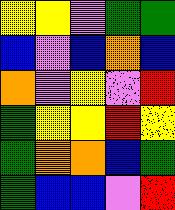[["yellow", "yellow", "violet", "green", "green"], ["blue", "violet", "blue", "orange", "blue"], ["orange", "violet", "yellow", "violet", "red"], ["green", "yellow", "yellow", "red", "yellow"], ["green", "orange", "orange", "blue", "green"], ["green", "blue", "blue", "violet", "red"]]